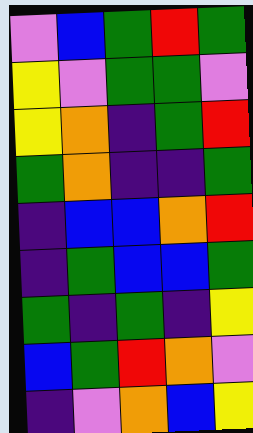[["violet", "blue", "green", "red", "green"], ["yellow", "violet", "green", "green", "violet"], ["yellow", "orange", "indigo", "green", "red"], ["green", "orange", "indigo", "indigo", "green"], ["indigo", "blue", "blue", "orange", "red"], ["indigo", "green", "blue", "blue", "green"], ["green", "indigo", "green", "indigo", "yellow"], ["blue", "green", "red", "orange", "violet"], ["indigo", "violet", "orange", "blue", "yellow"]]